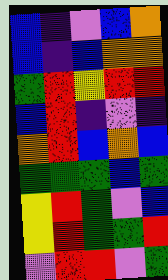[["blue", "indigo", "violet", "blue", "orange"], ["blue", "indigo", "blue", "orange", "orange"], ["green", "red", "yellow", "red", "red"], ["blue", "red", "indigo", "violet", "indigo"], ["orange", "red", "blue", "orange", "blue"], ["green", "green", "green", "blue", "green"], ["yellow", "red", "green", "violet", "blue"], ["yellow", "red", "green", "green", "red"], ["violet", "red", "red", "violet", "green"]]